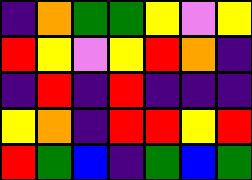[["indigo", "orange", "green", "green", "yellow", "violet", "yellow"], ["red", "yellow", "violet", "yellow", "red", "orange", "indigo"], ["indigo", "red", "indigo", "red", "indigo", "indigo", "indigo"], ["yellow", "orange", "indigo", "red", "red", "yellow", "red"], ["red", "green", "blue", "indigo", "green", "blue", "green"]]